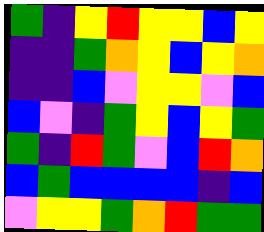[["green", "indigo", "yellow", "red", "yellow", "yellow", "blue", "yellow"], ["indigo", "indigo", "green", "orange", "yellow", "blue", "yellow", "orange"], ["indigo", "indigo", "blue", "violet", "yellow", "yellow", "violet", "blue"], ["blue", "violet", "indigo", "green", "yellow", "blue", "yellow", "green"], ["green", "indigo", "red", "green", "violet", "blue", "red", "orange"], ["blue", "green", "blue", "blue", "blue", "blue", "indigo", "blue"], ["violet", "yellow", "yellow", "green", "orange", "red", "green", "green"]]